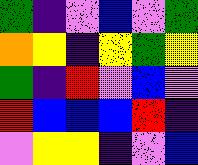[["green", "indigo", "violet", "blue", "violet", "green"], ["orange", "yellow", "indigo", "yellow", "green", "yellow"], ["green", "indigo", "red", "violet", "blue", "violet"], ["red", "blue", "blue", "blue", "red", "indigo"], ["violet", "yellow", "yellow", "indigo", "violet", "blue"]]